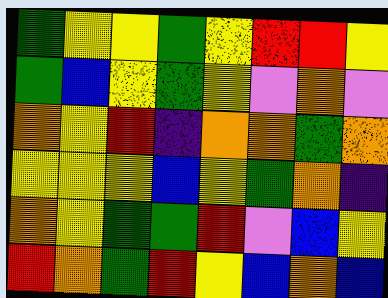[["green", "yellow", "yellow", "green", "yellow", "red", "red", "yellow"], ["green", "blue", "yellow", "green", "yellow", "violet", "orange", "violet"], ["orange", "yellow", "red", "indigo", "orange", "orange", "green", "orange"], ["yellow", "yellow", "yellow", "blue", "yellow", "green", "orange", "indigo"], ["orange", "yellow", "green", "green", "red", "violet", "blue", "yellow"], ["red", "orange", "green", "red", "yellow", "blue", "orange", "blue"]]